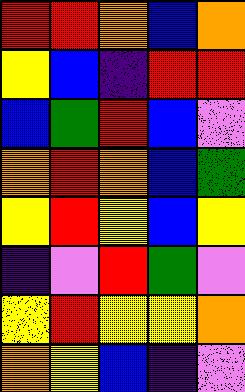[["red", "red", "orange", "blue", "orange"], ["yellow", "blue", "indigo", "red", "red"], ["blue", "green", "red", "blue", "violet"], ["orange", "red", "orange", "blue", "green"], ["yellow", "red", "yellow", "blue", "yellow"], ["indigo", "violet", "red", "green", "violet"], ["yellow", "red", "yellow", "yellow", "orange"], ["orange", "yellow", "blue", "indigo", "violet"]]